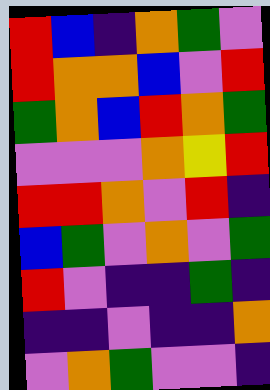[["red", "blue", "indigo", "orange", "green", "violet"], ["red", "orange", "orange", "blue", "violet", "red"], ["green", "orange", "blue", "red", "orange", "green"], ["violet", "violet", "violet", "orange", "yellow", "red"], ["red", "red", "orange", "violet", "red", "indigo"], ["blue", "green", "violet", "orange", "violet", "green"], ["red", "violet", "indigo", "indigo", "green", "indigo"], ["indigo", "indigo", "violet", "indigo", "indigo", "orange"], ["violet", "orange", "green", "violet", "violet", "indigo"]]